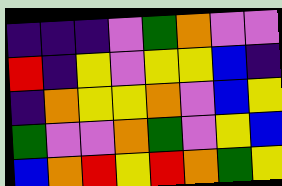[["indigo", "indigo", "indigo", "violet", "green", "orange", "violet", "violet"], ["red", "indigo", "yellow", "violet", "yellow", "yellow", "blue", "indigo"], ["indigo", "orange", "yellow", "yellow", "orange", "violet", "blue", "yellow"], ["green", "violet", "violet", "orange", "green", "violet", "yellow", "blue"], ["blue", "orange", "red", "yellow", "red", "orange", "green", "yellow"]]